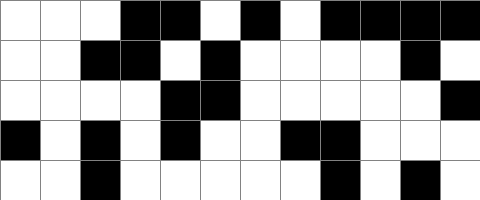[["white", "white", "white", "black", "black", "white", "black", "white", "black", "black", "black", "black"], ["white", "white", "black", "black", "white", "black", "white", "white", "white", "white", "black", "white"], ["white", "white", "white", "white", "black", "black", "white", "white", "white", "white", "white", "black"], ["black", "white", "black", "white", "black", "white", "white", "black", "black", "white", "white", "white"], ["white", "white", "black", "white", "white", "white", "white", "white", "black", "white", "black", "white"]]